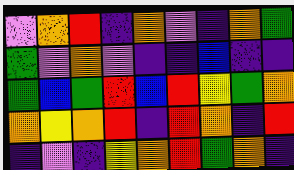[["violet", "orange", "red", "indigo", "orange", "violet", "indigo", "orange", "green"], ["green", "violet", "orange", "violet", "indigo", "indigo", "blue", "indigo", "indigo"], ["green", "blue", "green", "red", "blue", "red", "yellow", "green", "orange"], ["orange", "yellow", "orange", "red", "indigo", "red", "orange", "indigo", "red"], ["indigo", "violet", "indigo", "yellow", "orange", "red", "green", "orange", "indigo"]]